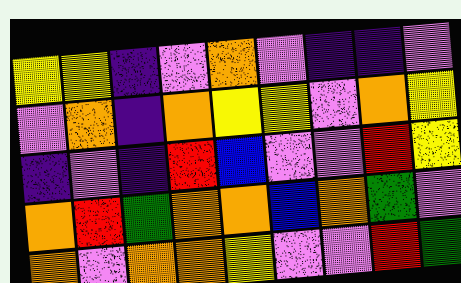[["yellow", "yellow", "indigo", "violet", "orange", "violet", "indigo", "indigo", "violet"], ["violet", "orange", "indigo", "orange", "yellow", "yellow", "violet", "orange", "yellow"], ["indigo", "violet", "indigo", "red", "blue", "violet", "violet", "red", "yellow"], ["orange", "red", "green", "orange", "orange", "blue", "orange", "green", "violet"], ["orange", "violet", "orange", "orange", "yellow", "violet", "violet", "red", "green"]]